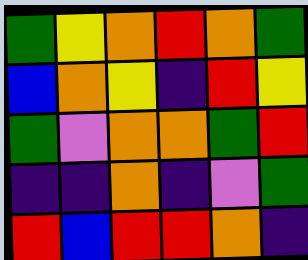[["green", "yellow", "orange", "red", "orange", "green"], ["blue", "orange", "yellow", "indigo", "red", "yellow"], ["green", "violet", "orange", "orange", "green", "red"], ["indigo", "indigo", "orange", "indigo", "violet", "green"], ["red", "blue", "red", "red", "orange", "indigo"]]